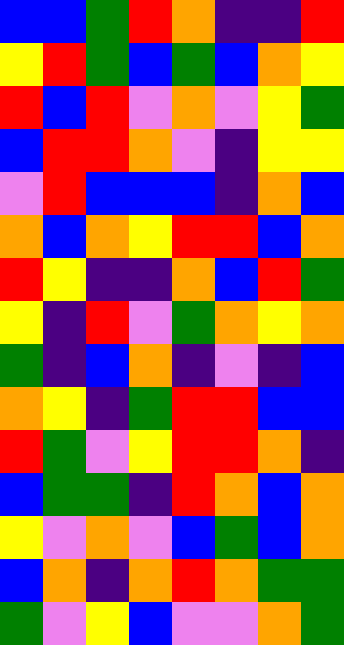[["blue", "blue", "green", "red", "orange", "indigo", "indigo", "red"], ["yellow", "red", "green", "blue", "green", "blue", "orange", "yellow"], ["red", "blue", "red", "violet", "orange", "violet", "yellow", "green"], ["blue", "red", "red", "orange", "violet", "indigo", "yellow", "yellow"], ["violet", "red", "blue", "blue", "blue", "indigo", "orange", "blue"], ["orange", "blue", "orange", "yellow", "red", "red", "blue", "orange"], ["red", "yellow", "indigo", "indigo", "orange", "blue", "red", "green"], ["yellow", "indigo", "red", "violet", "green", "orange", "yellow", "orange"], ["green", "indigo", "blue", "orange", "indigo", "violet", "indigo", "blue"], ["orange", "yellow", "indigo", "green", "red", "red", "blue", "blue"], ["red", "green", "violet", "yellow", "red", "red", "orange", "indigo"], ["blue", "green", "green", "indigo", "red", "orange", "blue", "orange"], ["yellow", "violet", "orange", "violet", "blue", "green", "blue", "orange"], ["blue", "orange", "indigo", "orange", "red", "orange", "green", "green"], ["green", "violet", "yellow", "blue", "violet", "violet", "orange", "green"]]